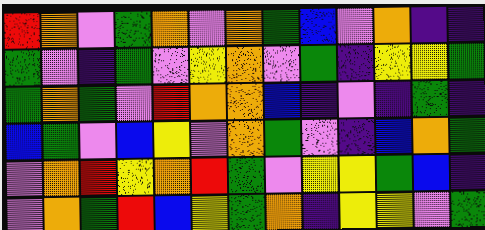[["red", "orange", "violet", "green", "orange", "violet", "orange", "green", "blue", "violet", "orange", "indigo", "indigo"], ["green", "violet", "indigo", "green", "violet", "yellow", "orange", "violet", "green", "indigo", "yellow", "yellow", "green"], ["green", "orange", "green", "violet", "red", "orange", "orange", "blue", "indigo", "violet", "indigo", "green", "indigo"], ["blue", "green", "violet", "blue", "yellow", "violet", "orange", "green", "violet", "indigo", "blue", "orange", "green"], ["violet", "orange", "red", "yellow", "orange", "red", "green", "violet", "yellow", "yellow", "green", "blue", "indigo"], ["violet", "orange", "green", "red", "blue", "yellow", "green", "orange", "indigo", "yellow", "yellow", "violet", "green"]]